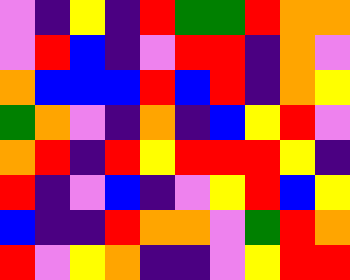[["violet", "indigo", "yellow", "indigo", "red", "green", "green", "red", "orange", "orange"], ["violet", "red", "blue", "indigo", "violet", "red", "red", "indigo", "orange", "violet"], ["orange", "blue", "blue", "blue", "red", "blue", "red", "indigo", "orange", "yellow"], ["green", "orange", "violet", "indigo", "orange", "indigo", "blue", "yellow", "red", "violet"], ["orange", "red", "indigo", "red", "yellow", "red", "red", "red", "yellow", "indigo"], ["red", "indigo", "violet", "blue", "indigo", "violet", "yellow", "red", "blue", "yellow"], ["blue", "indigo", "indigo", "red", "orange", "orange", "violet", "green", "red", "orange"], ["red", "violet", "yellow", "orange", "indigo", "indigo", "violet", "yellow", "red", "red"]]